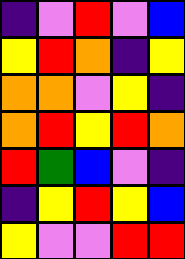[["indigo", "violet", "red", "violet", "blue"], ["yellow", "red", "orange", "indigo", "yellow"], ["orange", "orange", "violet", "yellow", "indigo"], ["orange", "red", "yellow", "red", "orange"], ["red", "green", "blue", "violet", "indigo"], ["indigo", "yellow", "red", "yellow", "blue"], ["yellow", "violet", "violet", "red", "red"]]